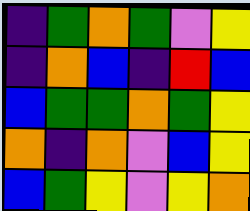[["indigo", "green", "orange", "green", "violet", "yellow"], ["indigo", "orange", "blue", "indigo", "red", "blue"], ["blue", "green", "green", "orange", "green", "yellow"], ["orange", "indigo", "orange", "violet", "blue", "yellow"], ["blue", "green", "yellow", "violet", "yellow", "orange"]]